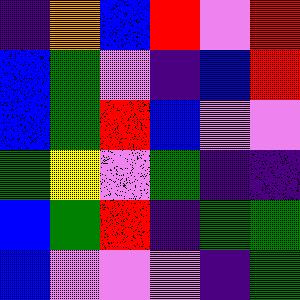[["indigo", "orange", "blue", "red", "violet", "red"], ["blue", "green", "violet", "indigo", "blue", "red"], ["blue", "green", "red", "blue", "violet", "violet"], ["green", "yellow", "violet", "green", "indigo", "indigo"], ["blue", "green", "red", "indigo", "green", "green"], ["blue", "violet", "violet", "violet", "indigo", "green"]]